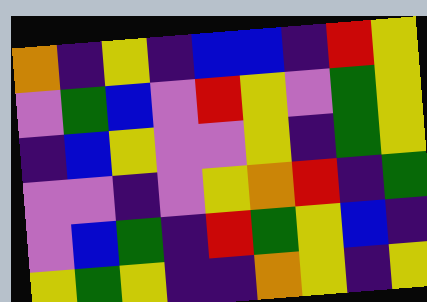[["orange", "indigo", "yellow", "indigo", "blue", "blue", "indigo", "red", "yellow"], ["violet", "green", "blue", "violet", "red", "yellow", "violet", "green", "yellow"], ["indigo", "blue", "yellow", "violet", "violet", "yellow", "indigo", "green", "yellow"], ["violet", "violet", "indigo", "violet", "yellow", "orange", "red", "indigo", "green"], ["violet", "blue", "green", "indigo", "red", "green", "yellow", "blue", "indigo"], ["yellow", "green", "yellow", "indigo", "indigo", "orange", "yellow", "indigo", "yellow"]]